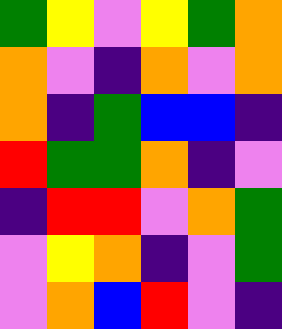[["green", "yellow", "violet", "yellow", "green", "orange"], ["orange", "violet", "indigo", "orange", "violet", "orange"], ["orange", "indigo", "green", "blue", "blue", "indigo"], ["red", "green", "green", "orange", "indigo", "violet"], ["indigo", "red", "red", "violet", "orange", "green"], ["violet", "yellow", "orange", "indigo", "violet", "green"], ["violet", "orange", "blue", "red", "violet", "indigo"]]